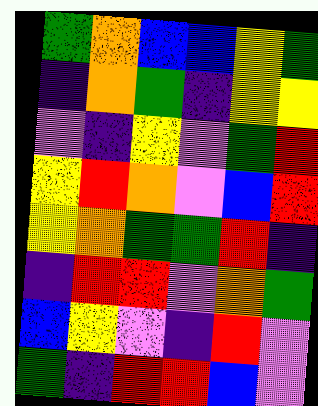[["green", "orange", "blue", "blue", "yellow", "green"], ["indigo", "orange", "green", "indigo", "yellow", "yellow"], ["violet", "indigo", "yellow", "violet", "green", "red"], ["yellow", "red", "orange", "violet", "blue", "red"], ["yellow", "orange", "green", "green", "red", "indigo"], ["indigo", "red", "red", "violet", "orange", "green"], ["blue", "yellow", "violet", "indigo", "red", "violet"], ["green", "indigo", "red", "red", "blue", "violet"]]